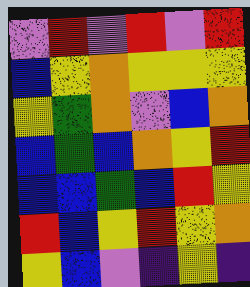[["violet", "red", "violet", "red", "violet", "red"], ["blue", "yellow", "orange", "yellow", "yellow", "yellow"], ["yellow", "green", "orange", "violet", "blue", "orange"], ["blue", "green", "blue", "orange", "yellow", "red"], ["blue", "blue", "green", "blue", "red", "yellow"], ["red", "blue", "yellow", "red", "yellow", "orange"], ["yellow", "blue", "violet", "indigo", "yellow", "indigo"]]